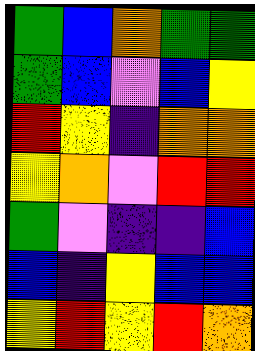[["green", "blue", "orange", "green", "green"], ["green", "blue", "violet", "blue", "yellow"], ["red", "yellow", "indigo", "orange", "orange"], ["yellow", "orange", "violet", "red", "red"], ["green", "violet", "indigo", "indigo", "blue"], ["blue", "indigo", "yellow", "blue", "blue"], ["yellow", "red", "yellow", "red", "orange"]]